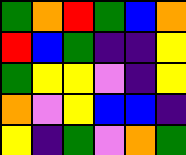[["green", "orange", "red", "green", "blue", "orange"], ["red", "blue", "green", "indigo", "indigo", "yellow"], ["green", "yellow", "yellow", "violet", "indigo", "yellow"], ["orange", "violet", "yellow", "blue", "blue", "indigo"], ["yellow", "indigo", "green", "violet", "orange", "green"]]